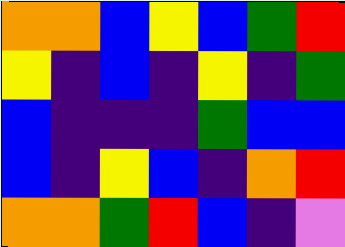[["orange", "orange", "blue", "yellow", "blue", "green", "red"], ["yellow", "indigo", "blue", "indigo", "yellow", "indigo", "green"], ["blue", "indigo", "indigo", "indigo", "green", "blue", "blue"], ["blue", "indigo", "yellow", "blue", "indigo", "orange", "red"], ["orange", "orange", "green", "red", "blue", "indigo", "violet"]]